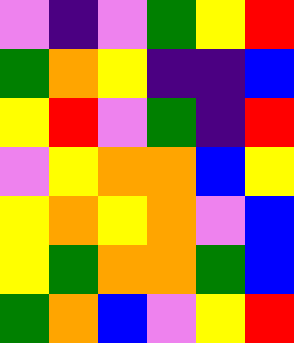[["violet", "indigo", "violet", "green", "yellow", "red"], ["green", "orange", "yellow", "indigo", "indigo", "blue"], ["yellow", "red", "violet", "green", "indigo", "red"], ["violet", "yellow", "orange", "orange", "blue", "yellow"], ["yellow", "orange", "yellow", "orange", "violet", "blue"], ["yellow", "green", "orange", "orange", "green", "blue"], ["green", "orange", "blue", "violet", "yellow", "red"]]